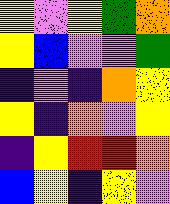[["yellow", "violet", "yellow", "green", "orange"], ["yellow", "blue", "violet", "violet", "green"], ["indigo", "violet", "indigo", "orange", "yellow"], ["yellow", "indigo", "orange", "violet", "yellow"], ["indigo", "yellow", "red", "red", "orange"], ["blue", "yellow", "indigo", "yellow", "violet"]]